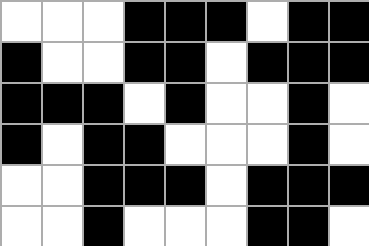[["white", "white", "white", "black", "black", "black", "white", "black", "black"], ["black", "white", "white", "black", "black", "white", "black", "black", "black"], ["black", "black", "black", "white", "black", "white", "white", "black", "white"], ["black", "white", "black", "black", "white", "white", "white", "black", "white"], ["white", "white", "black", "black", "black", "white", "black", "black", "black"], ["white", "white", "black", "white", "white", "white", "black", "black", "white"]]